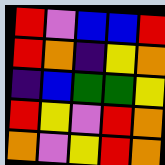[["red", "violet", "blue", "blue", "red"], ["red", "orange", "indigo", "yellow", "orange"], ["indigo", "blue", "green", "green", "yellow"], ["red", "yellow", "violet", "red", "orange"], ["orange", "violet", "yellow", "red", "orange"]]